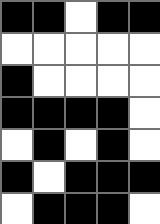[["black", "black", "white", "black", "black"], ["white", "white", "white", "white", "white"], ["black", "white", "white", "white", "white"], ["black", "black", "black", "black", "white"], ["white", "black", "white", "black", "white"], ["black", "white", "black", "black", "black"], ["white", "black", "black", "black", "white"]]